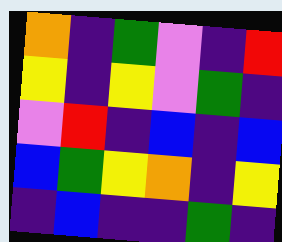[["orange", "indigo", "green", "violet", "indigo", "red"], ["yellow", "indigo", "yellow", "violet", "green", "indigo"], ["violet", "red", "indigo", "blue", "indigo", "blue"], ["blue", "green", "yellow", "orange", "indigo", "yellow"], ["indigo", "blue", "indigo", "indigo", "green", "indigo"]]